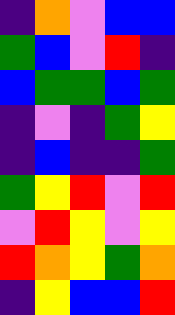[["indigo", "orange", "violet", "blue", "blue"], ["green", "blue", "violet", "red", "indigo"], ["blue", "green", "green", "blue", "green"], ["indigo", "violet", "indigo", "green", "yellow"], ["indigo", "blue", "indigo", "indigo", "green"], ["green", "yellow", "red", "violet", "red"], ["violet", "red", "yellow", "violet", "yellow"], ["red", "orange", "yellow", "green", "orange"], ["indigo", "yellow", "blue", "blue", "red"]]